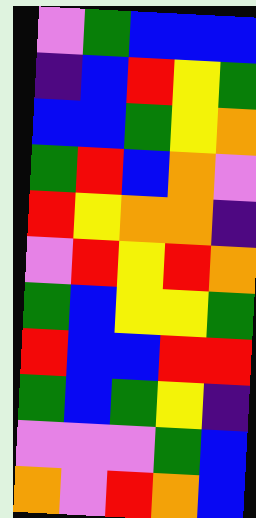[["violet", "green", "blue", "blue", "blue"], ["indigo", "blue", "red", "yellow", "green"], ["blue", "blue", "green", "yellow", "orange"], ["green", "red", "blue", "orange", "violet"], ["red", "yellow", "orange", "orange", "indigo"], ["violet", "red", "yellow", "red", "orange"], ["green", "blue", "yellow", "yellow", "green"], ["red", "blue", "blue", "red", "red"], ["green", "blue", "green", "yellow", "indigo"], ["violet", "violet", "violet", "green", "blue"], ["orange", "violet", "red", "orange", "blue"]]